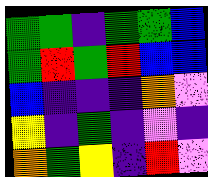[["green", "green", "indigo", "green", "green", "blue"], ["green", "red", "green", "red", "blue", "blue"], ["blue", "indigo", "indigo", "indigo", "orange", "violet"], ["yellow", "indigo", "green", "indigo", "violet", "indigo"], ["orange", "green", "yellow", "indigo", "red", "violet"]]